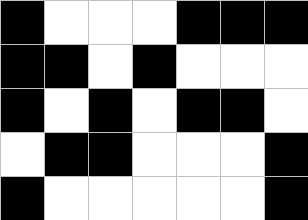[["black", "white", "white", "white", "black", "black", "black"], ["black", "black", "white", "black", "white", "white", "white"], ["black", "white", "black", "white", "black", "black", "white"], ["white", "black", "black", "white", "white", "white", "black"], ["black", "white", "white", "white", "white", "white", "black"]]